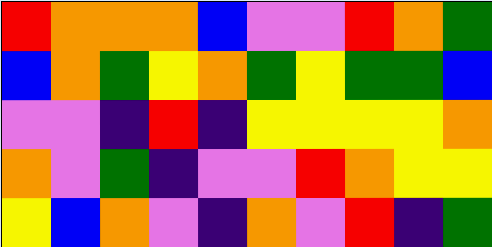[["red", "orange", "orange", "orange", "blue", "violet", "violet", "red", "orange", "green"], ["blue", "orange", "green", "yellow", "orange", "green", "yellow", "green", "green", "blue"], ["violet", "violet", "indigo", "red", "indigo", "yellow", "yellow", "yellow", "yellow", "orange"], ["orange", "violet", "green", "indigo", "violet", "violet", "red", "orange", "yellow", "yellow"], ["yellow", "blue", "orange", "violet", "indigo", "orange", "violet", "red", "indigo", "green"]]